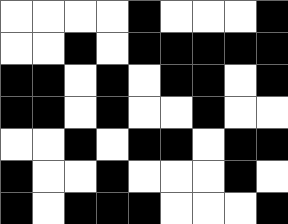[["white", "white", "white", "white", "black", "white", "white", "white", "black"], ["white", "white", "black", "white", "black", "black", "black", "black", "black"], ["black", "black", "white", "black", "white", "black", "black", "white", "black"], ["black", "black", "white", "black", "white", "white", "black", "white", "white"], ["white", "white", "black", "white", "black", "black", "white", "black", "black"], ["black", "white", "white", "black", "white", "white", "white", "black", "white"], ["black", "white", "black", "black", "black", "white", "white", "white", "black"]]